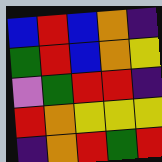[["blue", "red", "blue", "orange", "indigo"], ["green", "red", "blue", "orange", "yellow"], ["violet", "green", "red", "red", "indigo"], ["red", "orange", "yellow", "yellow", "yellow"], ["indigo", "orange", "red", "green", "red"]]